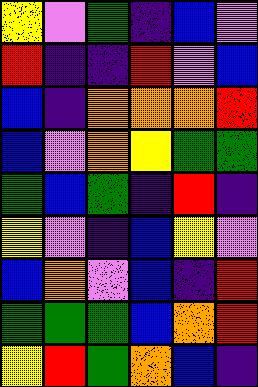[["yellow", "violet", "green", "indigo", "blue", "violet"], ["red", "indigo", "indigo", "red", "violet", "blue"], ["blue", "indigo", "orange", "orange", "orange", "red"], ["blue", "violet", "orange", "yellow", "green", "green"], ["green", "blue", "green", "indigo", "red", "indigo"], ["yellow", "violet", "indigo", "blue", "yellow", "violet"], ["blue", "orange", "violet", "blue", "indigo", "red"], ["green", "green", "green", "blue", "orange", "red"], ["yellow", "red", "green", "orange", "blue", "indigo"]]